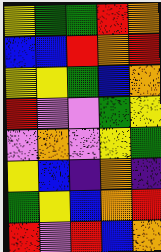[["yellow", "green", "green", "red", "orange"], ["blue", "blue", "red", "orange", "red"], ["yellow", "yellow", "green", "blue", "orange"], ["red", "violet", "violet", "green", "yellow"], ["violet", "orange", "violet", "yellow", "green"], ["yellow", "blue", "indigo", "orange", "indigo"], ["green", "yellow", "blue", "orange", "red"], ["red", "violet", "red", "blue", "orange"]]